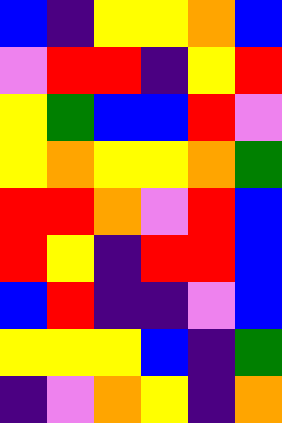[["blue", "indigo", "yellow", "yellow", "orange", "blue"], ["violet", "red", "red", "indigo", "yellow", "red"], ["yellow", "green", "blue", "blue", "red", "violet"], ["yellow", "orange", "yellow", "yellow", "orange", "green"], ["red", "red", "orange", "violet", "red", "blue"], ["red", "yellow", "indigo", "red", "red", "blue"], ["blue", "red", "indigo", "indigo", "violet", "blue"], ["yellow", "yellow", "yellow", "blue", "indigo", "green"], ["indigo", "violet", "orange", "yellow", "indigo", "orange"]]